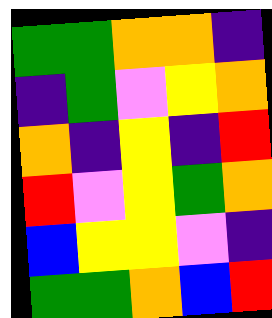[["green", "green", "orange", "orange", "indigo"], ["indigo", "green", "violet", "yellow", "orange"], ["orange", "indigo", "yellow", "indigo", "red"], ["red", "violet", "yellow", "green", "orange"], ["blue", "yellow", "yellow", "violet", "indigo"], ["green", "green", "orange", "blue", "red"]]